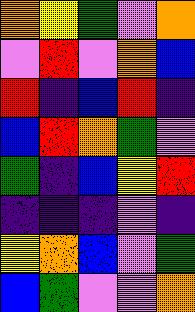[["orange", "yellow", "green", "violet", "orange"], ["violet", "red", "violet", "orange", "blue"], ["red", "indigo", "blue", "red", "indigo"], ["blue", "red", "orange", "green", "violet"], ["green", "indigo", "blue", "yellow", "red"], ["indigo", "indigo", "indigo", "violet", "indigo"], ["yellow", "orange", "blue", "violet", "green"], ["blue", "green", "violet", "violet", "orange"]]